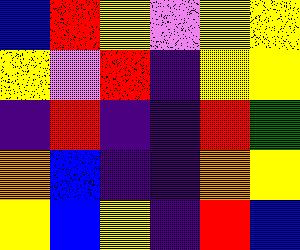[["blue", "red", "yellow", "violet", "yellow", "yellow"], ["yellow", "violet", "red", "indigo", "yellow", "yellow"], ["indigo", "red", "indigo", "indigo", "red", "green"], ["orange", "blue", "indigo", "indigo", "orange", "yellow"], ["yellow", "blue", "yellow", "indigo", "red", "blue"]]